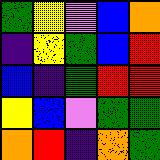[["green", "yellow", "violet", "blue", "orange"], ["indigo", "yellow", "green", "blue", "red"], ["blue", "indigo", "green", "red", "red"], ["yellow", "blue", "violet", "green", "green"], ["orange", "red", "indigo", "orange", "green"]]